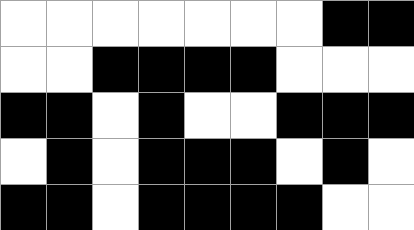[["white", "white", "white", "white", "white", "white", "white", "black", "black"], ["white", "white", "black", "black", "black", "black", "white", "white", "white"], ["black", "black", "white", "black", "white", "white", "black", "black", "black"], ["white", "black", "white", "black", "black", "black", "white", "black", "white"], ["black", "black", "white", "black", "black", "black", "black", "white", "white"]]